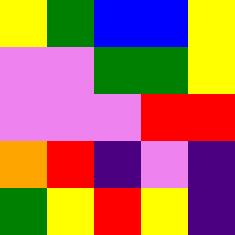[["yellow", "green", "blue", "blue", "yellow"], ["violet", "violet", "green", "green", "yellow"], ["violet", "violet", "violet", "red", "red"], ["orange", "red", "indigo", "violet", "indigo"], ["green", "yellow", "red", "yellow", "indigo"]]